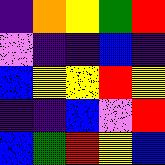[["indigo", "orange", "yellow", "green", "red"], ["violet", "indigo", "indigo", "blue", "indigo"], ["blue", "yellow", "yellow", "red", "yellow"], ["indigo", "indigo", "blue", "violet", "red"], ["blue", "green", "red", "yellow", "blue"]]